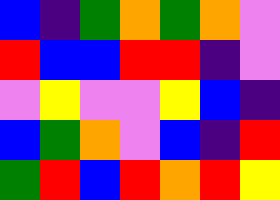[["blue", "indigo", "green", "orange", "green", "orange", "violet"], ["red", "blue", "blue", "red", "red", "indigo", "violet"], ["violet", "yellow", "violet", "violet", "yellow", "blue", "indigo"], ["blue", "green", "orange", "violet", "blue", "indigo", "red"], ["green", "red", "blue", "red", "orange", "red", "yellow"]]